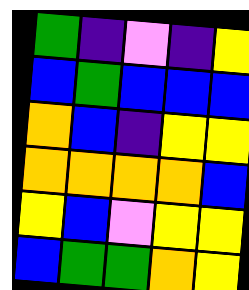[["green", "indigo", "violet", "indigo", "yellow"], ["blue", "green", "blue", "blue", "blue"], ["orange", "blue", "indigo", "yellow", "yellow"], ["orange", "orange", "orange", "orange", "blue"], ["yellow", "blue", "violet", "yellow", "yellow"], ["blue", "green", "green", "orange", "yellow"]]